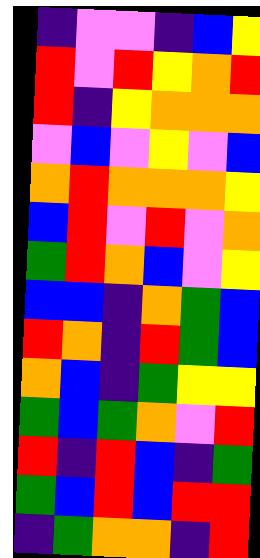[["indigo", "violet", "violet", "indigo", "blue", "yellow"], ["red", "violet", "red", "yellow", "orange", "red"], ["red", "indigo", "yellow", "orange", "orange", "orange"], ["violet", "blue", "violet", "yellow", "violet", "blue"], ["orange", "red", "orange", "orange", "orange", "yellow"], ["blue", "red", "violet", "red", "violet", "orange"], ["green", "red", "orange", "blue", "violet", "yellow"], ["blue", "blue", "indigo", "orange", "green", "blue"], ["red", "orange", "indigo", "red", "green", "blue"], ["orange", "blue", "indigo", "green", "yellow", "yellow"], ["green", "blue", "green", "orange", "violet", "red"], ["red", "indigo", "red", "blue", "indigo", "green"], ["green", "blue", "red", "blue", "red", "red"], ["indigo", "green", "orange", "orange", "indigo", "red"]]